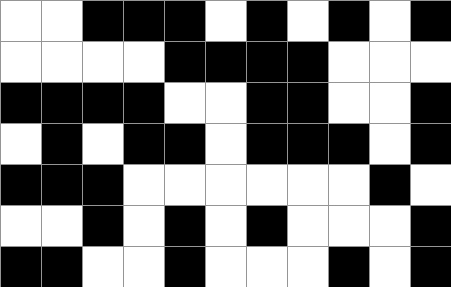[["white", "white", "black", "black", "black", "white", "black", "white", "black", "white", "black"], ["white", "white", "white", "white", "black", "black", "black", "black", "white", "white", "white"], ["black", "black", "black", "black", "white", "white", "black", "black", "white", "white", "black"], ["white", "black", "white", "black", "black", "white", "black", "black", "black", "white", "black"], ["black", "black", "black", "white", "white", "white", "white", "white", "white", "black", "white"], ["white", "white", "black", "white", "black", "white", "black", "white", "white", "white", "black"], ["black", "black", "white", "white", "black", "white", "white", "white", "black", "white", "black"]]